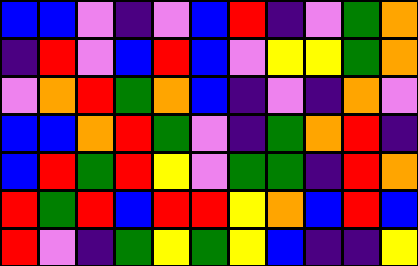[["blue", "blue", "violet", "indigo", "violet", "blue", "red", "indigo", "violet", "green", "orange"], ["indigo", "red", "violet", "blue", "red", "blue", "violet", "yellow", "yellow", "green", "orange"], ["violet", "orange", "red", "green", "orange", "blue", "indigo", "violet", "indigo", "orange", "violet"], ["blue", "blue", "orange", "red", "green", "violet", "indigo", "green", "orange", "red", "indigo"], ["blue", "red", "green", "red", "yellow", "violet", "green", "green", "indigo", "red", "orange"], ["red", "green", "red", "blue", "red", "red", "yellow", "orange", "blue", "red", "blue"], ["red", "violet", "indigo", "green", "yellow", "green", "yellow", "blue", "indigo", "indigo", "yellow"]]